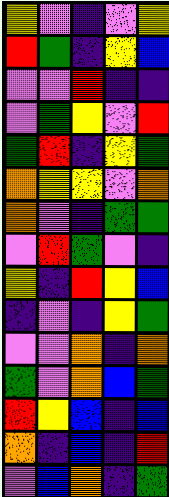[["yellow", "violet", "indigo", "violet", "yellow"], ["red", "green", "indigo", "yellow", "blue"], ["violet", "violet", "red", "indigo", "indigo"], ["violet", "green", "yellow", "violet", "red"], ["green", "red", "indigo", "yellow", "green"], ["orange", "yellow", "yellow", "violet", "orange"], ["orange", "violet", "indigo", "green", "green"], ["violet", "red", "green", "violet", "indigo"], ["yellow", "indigo", "red", "yellow", "blue"], ["indigo", "violet", "indigo", "yellow", "green"], ["violet", "violet", "orange", "indigo", "orange"], ["green", "violet", "orange", "blue", "green"], ["red", "yellow", "blue", "indigo", "blue"], ["orange", "indigo", "blue", "indigo", "red"], ["violet", "blue", "orange", "indigo", "green"]]